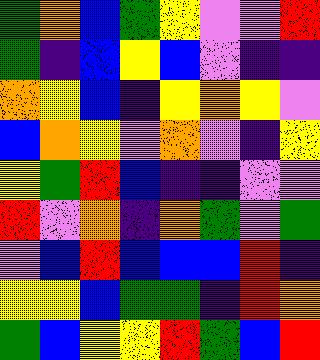[["green", "orange", "blue", "green", "yellow", "violet", "violet", "red"], ["green", "indigo", "blue", "yellow", "blue", "violet", "indigo", "indigo"], ["orange", "yellow", "blue", "indigo", "yellow", "orange", "yellow", "violet"], ["blue", "orange", "yellow", "violet", "orange", "violet", "indigo", "yellow"], ["yellow", "green", "red", "blue", "indigo", "indigo", "violet", "violet"], ["red", "violet", "orange", "indigo", "orange", "green", "violet", "green"], ["violet", "blue", "red", "blue", "blue", "blue", "red", "indigo"], ["yellow", "yellow", "blue", "green", "green", "indigo", "red", "orange"], ["green", "blue", "yellow", "yellow", "red", "green", "blue", "red"]]